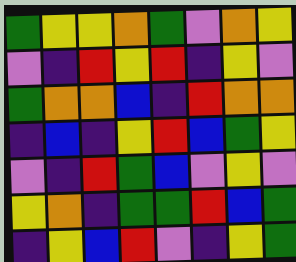[["green", "yellow", "yellow", "orange", "green", "violet", "orange", "yellow"], ["violet", "indigo", "red", "yellow", "red", "indigo", "yellow", "violet"], ["green", "orange", "orange", "blue", "indigo", "red", "orange", "orange"], ["indigo", "blue", "indigo", "yellow", "red", "blue", "green", "yellow"], ["violet", "indigo", "red", "green", "blue", "violet", "yellow", "violet"], ["yellow", "orange", "indigo", "green", "green", "red", "blue", "green"], ["indigo", "yellow", "blue", "red", "violet", "indigo", "yellow", "green"]]